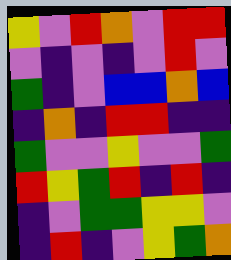[["yellow", "violet", "red", "orange", "violet", "red", "red"], ["violet", "indigo", "violet", "indigo", "violet", "red", "violet"], ["green", "indigo", "violet", "blue", "blue", "orange", "blue"], ["indigo", "orange", "indigo", "red", "red", "indigo", "indigo"], ["green", "violet", "violet", "yellow", "violet", "violet", "green"], ["red", "yellow", "green", "red", "indigo", "red", "indigo"], ["indigo", "violet", "green", "green", "yellow", "yellow", "violet"], ["indigo", "red", "indigo", "violet", "yellow", "green", "orange"]]